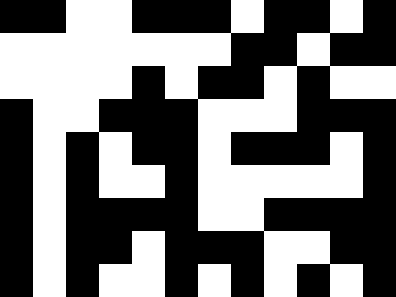[["black", "black", "white", "white", "black", "black", "black", "white", "black", "black", "white", "black"], ["white", "white", "white", "white", "white", "white", "white", "black", "black", "white", "black", "black"], ["white", "white", "white", "white", "black", "white", "black", "black", "white", "black", "white", "white"], ["black", "white", "white", "black", "black", "black", "white", "white", "white", "black", "black", "black"], ["black", "white", "black", "white", "black", "black", "white", "black", "black", "black", "white", "black"], ["black", "white", "black", "white", "white", "black", "white", "white", "white", "white", "white", "black"], ["black", "white", "black", "black", "black", "black", "white", "white", "black", "black", "black", "black"], ["black", "white", "black", "black", "white", "black", "black", "black", "white", "white", "black", "black"], ["black", "white", "black", "white", "white", "black", "white", "black", "white", "black", "white", "black"]]